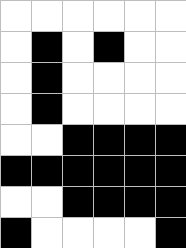[["white", "white", "white", "white", "white", "white"], ["white", "black", "white", "black", "white", "white"], ["white", "black", "white", "white", "white", "white"], ["white", "black", "white", "white", "white", "white"], ["white", "white", "black", "black", "black", "black"], ["black", "black", "black", "black", "black", "black"], ["white", "white", "black", "black", "black", "black"], ["black", "white", "white", "white", "white", "black"]]